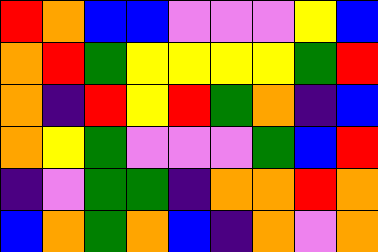[["red", "orange", "blue", "blue", "violet", "violet", "violet", "yellow", "blue"], ["orange", "red", "green", "yellow", "yellow", "yellow", "yellow", "green", "red"], ["orange", "indigo", "red", "yellow", "red", "green", "orange", "indigo", "blue"], ["orange", "yellow", "green", "violet", "violet", "violet", "green", "blue", "red"], ["indigo", "violet", "green", "green", "indigo", "orange", "orange", "red", "orange"], ["blue", "orange", "green", "orange", "blue", "indigo", "orange", "violet", "orange"]]